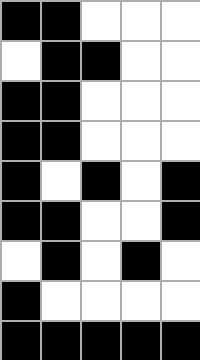[["black", "black", "white", "white", "white"], ["white", "black", "black", "white", "white"], ["black", "black", "white", "white", "white"], ["black", "black", "white", "white", "white"], ["black", "white", "black", "white", "black"], ["black", "black", "white", "white", "black"], ["white", "black", "white", "black", "white"], ["black", "white", "white", "white", "white"], ["black", "black", "black", "black", "black"]]